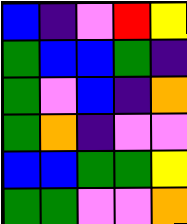[["blue", "indigo", "violet", "red", "yellow"], ["green", "blue", "blue", "green", "indigo"], ["green", "violet", "blue", "indigo", "orange"], ["green", "orange", "indigo", "violet", "violet"], ["blue", "blue", "green", "green", "yellow"], ["green", "green", "violet", "violet", "orange"]]